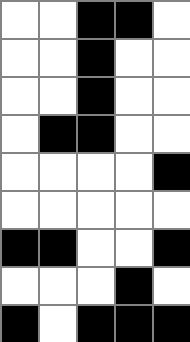[["white", "white", "black", "black", "white"], ["white", "white", "black", "white", "white"], ["white", "white", "black", "white", "white"], ["white", "black", "black", "white", "white"], ["white", "white", "white", "white", "black"], ["white", "white", "white", "white", "white"], ["black", "black", "white", "white", "black"], ["white", "white", "white", "black", "white"], ["black", "white", "black", "black", "black"]]